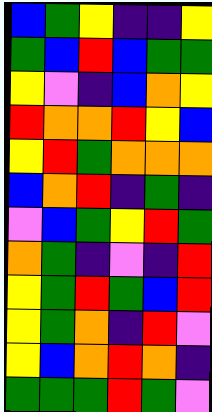[["blue", "green", "yellow", "indigo", "indigo", "yellow"], ["green", "blue", "red", "blue", "green", "green"], ["yellow", "violet", "indigo", "blue", "orange", "yellow"], ["red", "orange", "orange", "red", "yellow", "blue"], ["yellow", "red", "green", "orange", "orange", "orange"], ["blue", "orange", "red", "indigo", "green", "indigo"], ["violet", "blue", "green", "yellow", "red", "green"], ["orange", "green", "indigo", "violet", "indigo", "red"], ["yellow", "green", "red", "green", "blue", "red"], ["yellow", "green", "orange", "indigo", "red", "violet"], ["yellow", "blue", "orange", "red", "orange", "indigo"], ["green", "green", "green", "red", "green", "violet"]]